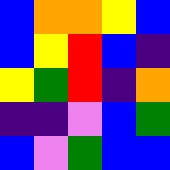[["blue", "orange", "orange", "yellow", "blue"], ["blue", "yellow", "red", "blue", "indigo"], ["yellow", "green", "red", "indigo", "orange"], ["indigo", "indigo", "violet", "blue", "green"], ["blue", "violet", "green", "blue", "blue"]]